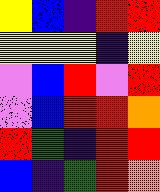[["yellow", "blue", "indigo", "red", "red"], ["yellow", "yellow", "yellow", "indigo", "yellow"], ["violet", "blue", "red", "violet", "red"], ["violet", "blue", "red", "red", "orange"], ["red", "green", "indigo", "red", "red"], ["blue", "indigo", "green", "red", "orange"]]